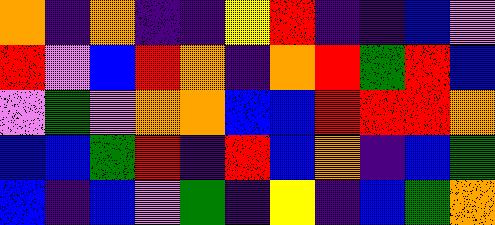[["orange", "indigo", "orange", "indigo", "indigo", "yellow", "red", "indigo", "indigo", "blue", "violet"], ["red", "violet", "blue", "red", "orange", "indigo", "orange", "red", "green", "red", "blue"], ["violet", "green", "violet", "orange", "orange", "blue", "blue", "red", "red", "red", "orange"], ["blue", "blue", "green", "red", "indigo", "red", "blue", "orange", "indigo", "blue", "green"], ["blue", "indigo", "blue", "violet", "green", "indigo", "yellow", "indigo", "blue", "green", "orange"]]